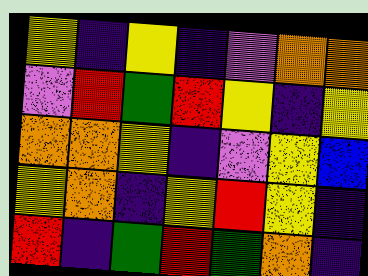[["yellow", "indigo", "yellow", "indigo", "violet", "orange", "orange"], ["violet", "red", "green", "red", "yellow", "indigo", "yellow"], ["orange", "orange", "yellow", "indigo", "violet", "yellow", "blue"], ["yellow", "orange", "indigo", "yellow", "red", "yellow", "indigo"], ["red", "indigo", "green", "red", "green", "orange", "indigo"]]